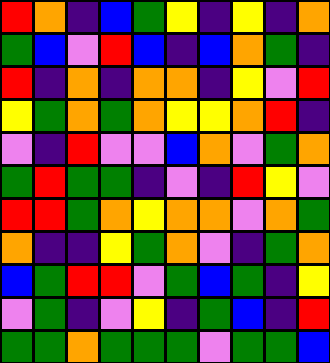[["red", "orange", "indigo", "blue", "green", "yellow", "indigo", "yellow", "indigo", "orange"], ["green", "blue", "violet", "red", "blue", "indigo", "blue", "orange", "green", "indigo"], ["red", "indigo", "orange", "indigo", "orange", "orange", "indigo", "yellow", "violet", "red"], ["yellow", "green", "orange", "green", "orange", "yellow", "yellow", "orange", "red", "indigo"], ["violet", "indigo", "red", "violet", "violet", "blue", "orange", "violet", "green", "orange"], ["green", "red", "green", "green", "indigo", "violet", "indigo", "red", "yellow", "violet"], ["red", "red", "green", "orange", "yellow", "orange", "orange", "violet", "orange", "green"], ["orange", "indigo", "indigo", "yellow", "green", "orange", "violet", "indigo", "green", "orange"], ["blue", "green", "red", "red", "violet", "green", "blue", "green", "indigo", "yellow"], ["violet", "green", "indigo", "violet", "yellow", "indigo", "green", "blue", "indigo", "red"], ["green", "green", "orange", "green", "green", "green", "violet", "green", "green", "blue"]]